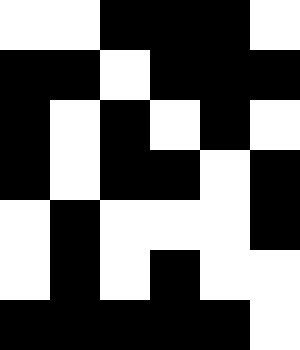[["white", "white", "black", "black", "black", "white"], ["black", "black", "white", "black", "black", "black"], ["black", "white", "black", "white", "black", "white"], ["black", "white", "black", "black", "white", "black"], ["white", "black", "white", "white", "white", "black"], ["white", "black", "white", "black", "white", "white"], ["black", "black", "black", "black", "black", "white"]]